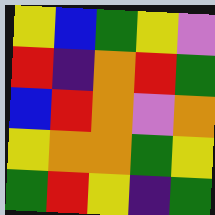[["yellow", "blue", "green", "yellow", "violet"], ["red", "indigo", "orange", "red", "green"], ["blue", "red", "orange", "violet", "orange"], ["yellow", "orange", "orange", "green", "yellow"], ["green", "red", "yellow", "indigo", "green"]]